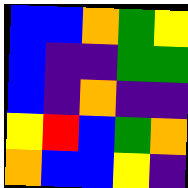[["blue", "blue", "orange", "green", "yellow"], ["blue", "indigo", "indigo", "green", "green"], ["blue", "indigo", "orange", "indigo", "indigo"], ["yellow", "red", "blue", "green", "orange"], ["orange", "blue", "blue", "yellow", "indigo"]]